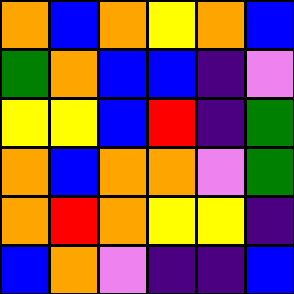[["orange", "blue", "orange", "yellow", "orange", "blue"], ["green", "orange", "blue", "blue", "indigo", "violet"], ["yellow", "yellow", "blue", "red", "indigo", "green"], ["orange", "blue", "orange", "orange", "violet", "green"], ["orange", "red", "orange", "yellow", "yellow", "indigo"], ["blue", "orange", "violet", "indigo", "indigo", "blue"]]